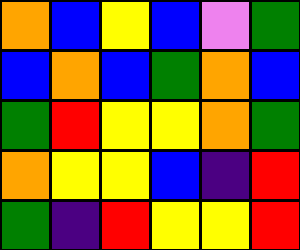[["orange", "blue", "yellow", "blue", "violet", "green"], ["blue", "orange", "blue", "green", "orange", "blue"], ["green", "red", "yellow", "yellow", "orange", "green"], ["orange", "yellow", "yellow", "blue", "indigo", "red"], ["green", "indigo", "red", "yellow", "yellow", "red"]]